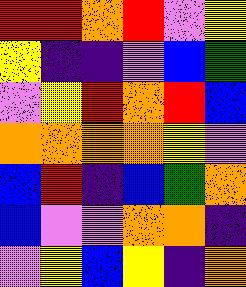[["red", "red", "orange", "red", "violet", "yellow"], ["yellow", "indigo", "indigo", "violet", "blue", "green"], ["violet", "yellow", "red", "orange", "red", "blue"], ["orange", "orange", "orange", "orange", "yellow", "violet"], ["blue", "red", "indigo", "blue", "green", "orange"], ["blue", "violet", "violet", "orange", "orange", "indigo"], ["violet", "yellow", "blue", "yellow", "indigo", "orange"]]